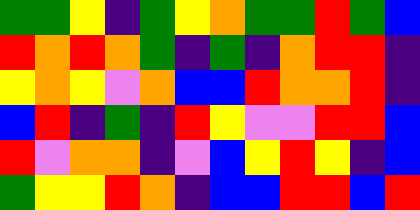[["green", "green", "yellow", "indigo", "green", "yellow", "orange", "green", "green", "red", "green", "blue"], ["red", "orange", "red", "orange", "green", "indigo", "green", "indigo", "orange", "red", "red", "indigo"], ["yellow", "orange", "yellow", "violet", "orange", "blue", "blue", "red", "orange", "orange", "red", "indigo"], ["blue", "red", "indigo", "green", "indigo", "red", "yellow", "violet", "violet", "red", "red", "blue"], ["red", "violet", "orange", "orange", "indigo", "violet", "blue", "yellow", "red", "yellow", "indigo", "blue"], ["green", "yellow", "yellow", "red", "orange", "indigo", "blue", "blue", "red", "red", "blue", "red"]]